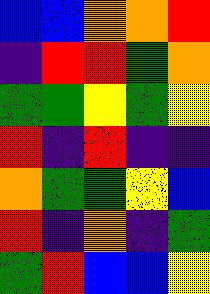[["blue", "blue", "orange", "orange", "red"], ["indigo", "red", "red", "green", "orange"], ["green", "green", "yellow", "green", "yellow"], ["red", "indigo", "red", "indigo", "indigo"], ["orange", "green", "green", "yellow", "blue"], ["red", "indigo", "orange", "indigo", "green"], ["green", "red", "blue", "blue", "yellow"]]